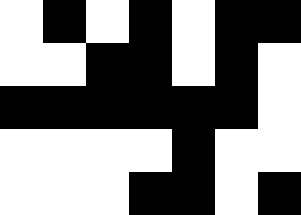[["white", "black", "white", "black", "white", "black", "black"], ["white", "white", "black", "black", "white", "black", "white"], ["black", "black", "black", "black", "black", "black", "white"], ["white", "white", "white", "white", "black", "white", "white"], ["white", "white", "white", "black", "black", "white", "black"]]